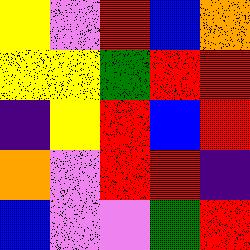[["yellow", "violet", "red", "blue", "orange"], ["yellow", "yellow", "green", "red", "red"], ["indigo", "yellow", "red", "blue", "red"], ["orange", "violet", "red", "red", "indigo"], ["blue", "violet", "violet", "green", "red"]]